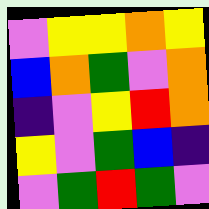[["violet", "yellow", "yellow", "orange", "yellow"], ["blue", "orange", "green", "violet", "orange"], ["indigo", "violet", "yellow", "red", "orange"], ["yellow", "violet", "green", "blue", "indigo"], ["violet", "green", "red", "green", "violet"]]